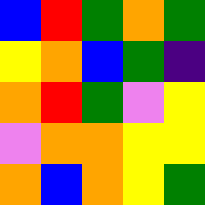[["blue", "red", "green", "orange", "green"], ["yellow", "orange", "blue", "green", "indigo"], ["orange", "red", "green", "violet", "yellow"], ["violet", "orange", "orange", "yellow", "yellow"], ["orange", "blue", "orange", "yellow", "green"]]